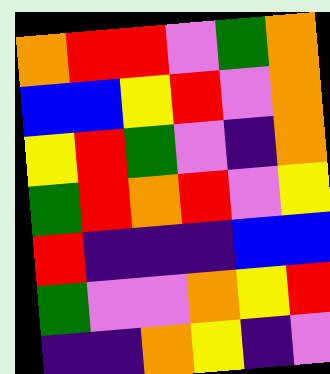[["orange", "red", "red", "violet", "green", "orange"], ["blue", "blue", "yellow", "red", "violet", "orange"], ["yellow", "red", "green", "violet", "indigo", "orange"], ["green", "red", "orange", "red", "violet", "yellow"], ["red", "indigo", "indigo", "indigo", "blue", "blue"], ["green", "violet", "violet", "orange", "yellow", "red"], ["indigo", "indigo", "orange", "yellow", "indigo", "violet"]]